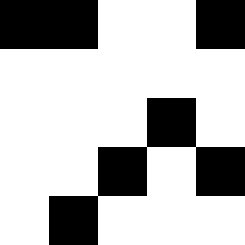[["black", "black", "white", "white", "black"], ["white", "white", "white", "white", "white"], ["white", "white", "white", "black", "white"], ["white", "white", "black", "white", "black"], ["white", "black", "white", "white", "white"]]